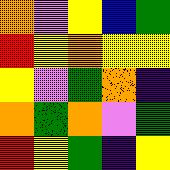[["orange", "violet", "yellow", "blue", "green"], ["red", "yellow", "orange", "yellow", "yellow"], ["yellow", "violet", "green", "orange", "indigo"], ["orange", "green", "orange", "violet", "green"], ["red", "yellow", "green", "indigo", "yellow"]]